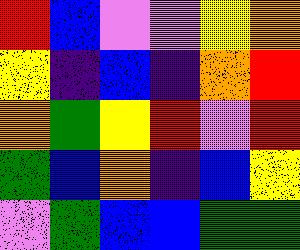[["red", "blue", "violet", "violet", "yellow", "orange"], ["yellow", "indigo", "blue", "indigo", "orange", "red"], ["orange", "green", "yellow", "red", "violet", "red"], ["green", "blue", "orange", "indigo", "blue", "yellow"], ["violet", "green", "blue", "blue", "green", "green"]]